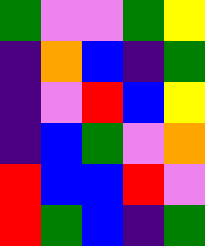[["green", "violet", "violet", "green", "yellow"], ["indigo", "orange", "blue", "indigo", "green"], ["indigo", "violet", "red", "blue", "yellow"], ["indigo", "blue", "green", "violet", "orange"], ["red", "blue", "blue", "red", "violet"], ["red", "green", "blue", "indigo", "green"]]